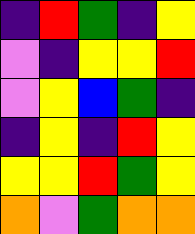[["indigo", "red", "green", "indigo", "yellow"], ["violet", "indigo", "yellow", "yellow", "red"], ["violet", "yellow", "blue", "green", "indigo"], ["indigo", "yellow", "indigo", "red", "yellow"], ["yellow", "yellow", "red", "green", "yellow"], ["orange", "violet", "green", "orange", "orange"]]